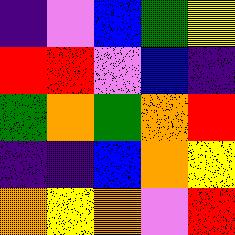[["indigo", "violet", "blue", "green", "yellow"], ["red", "red", "violet", "blue", "indigo"], ["green", "orange", "green", "orange", "red"], ["indigo", "indigo", "blue", "orange", "yellow"], ["orange", "yellow", "orange", "violet", "red"]]